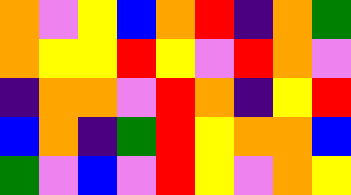[["orange", "violet", "yellow", "blue", "orange", "red", "indigo", "orange", "green"], ["orange", "yellow", "yellow", "red", "yellow", "violet", "red", "orange", "violet"], ["indigo", "orange", "orange", "violet", "red", "orange", "indigo", "yellow", "red"], ["blue", "orange", "indigo", "green", "red", "yellow", "orange", "orange", "blue"], ["green", "violet", "blue", "violet", "red", "yellow", "violet", "orange", "yellow"]]